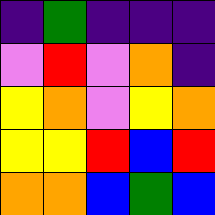[["indigo", "green", "indigo", "indigo", "indigo"], ["violet", "red", "violet", "orange", "indigo"], ["yellow", "orange", "violet", "yellow", "orange"], ["yellow", "yellow", "red", "blue", "red"], ["orange", "orange", "blue", "green", "blue"]]